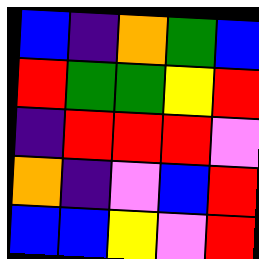[["blue", "indigo", "orange", "green", "blue"], ["red", "green", "green", "yellow", "red"], ["indigo", "red", "red", "red", "violet"], ["orange", "indigo", "violet", "blue", "red"], ["blue", "blue", "yellow", "violet", "red"]]